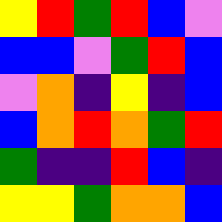[["yellow", "red", "green", "red", "blue", "violet"], ["blue", "blue", "violet", "green", "red", "blue"], ["violet", "orange", "indigo", "yellow", "indigo", "blue"], ["blue", "orange", "red", "orange", "green", "red"], ["green", "indigo", "indigo", "red", "blue", "indigo"], ["yellow", "yellow", "green", "orange", "orange", "blue"]]